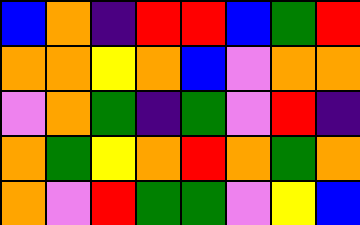[["blue", "orange", "indigo", "red", "red", "blue", "green", "red"], ["orange", "orange", "yellow", "orange", "blue", "violet", "orange", "orange"], ["violet", "orange", "green", "indigo", "green", "violet", "red", "indigo"], ["orange", "green", "yellow", "orange", "red", "orange", "green", "orange"], ["orange", "violet", "red", "green", "green", "violet", "yellow", "blue"]]